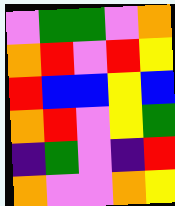[["violet", "green", "green", "violet", "orange"], ["orange", "red", "violet", "red", "yellow"], ["red", "blue", "blue", "yellow", "blue"], ["orange", "red", "violet", "yellow", "green"], ["indigo", "green", "violet", "indigo", "red"], ["orange", "violet", "violet", "orange", "yellow"]]